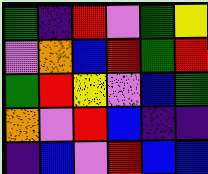[["green", "indigo", "red", "violet", "green", "yellow"], ["violet", "orange", "blue", "red", "green", "red"], ["green", "red", "yellow", "violet", "blue", "green"], ["orange", "violet", "red", "blue", "indigo", "indigo"], ["indigo", "blue", "violet", "red", "blue", "blue"]]